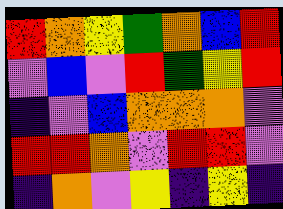[["red", "orange", "yellow", "green", "orange", "blue", "red"], ["violet", "blue", "violet", "red", "green", "yellow", "red"], ["indigo", "violet", "blue", "orange", "orange", "orange", "violet"], ["red", "red", "orange", "violet", "red", "red", "violet"], ["indigo", "orange", "violet", "yellow", "indigo", "yellow", "indigo"]]